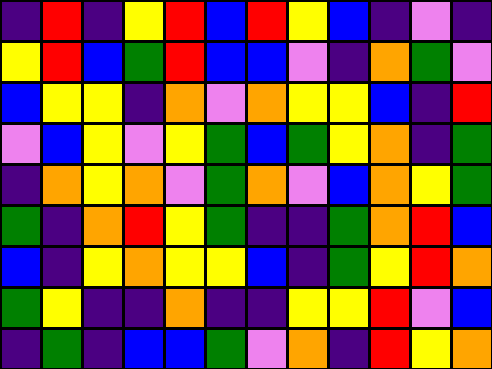[["indigo", "red", "indigo", "yellow", "red", "blue", "red", "yellow", "blue", "indigo", "violet", "indigo"], ["yellow", "red", "blue", "green", "red", "blue", "blue", "violet", "indigo", "orange", "green", "violet"], ["blue", "yellow", "yellow", "indigo", "orange", "violet", "orange", "yellow", "yellow", "blue", "indigo", "red"], ["violet", "blue", "yellow", "violet", "yellow", "green", "blue", "green", "yellow", "orange", "indigo", "green"], ["indigo", "orange", "yellow", "orange", "violet", "green", "orange", "violet", "blue", "orange", "yellow", "green"], ["green", "indigo", "orange", "red", "yellow", "green", "indigo", "indigo", "green", "orange", "red", "blue"], ["blue", "indigo", "yellow", "orange", "yellow", "yellow", "blue", "indigo", "green", "yellow", "red", "orange"], ["green", "yellow", "indigo", "indigo", "orange", "indigo", "indigo", "yellow", "yellow", "red", "violet", "blue"], ["indigo", "green", "indigo", "blue", "blue", "green", "violet", "orange", "indigo", "red", "yellow", "orange"]]